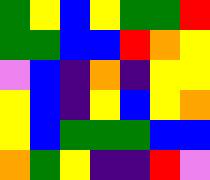[["green", "yellow", "blue", "yellow", "green", "green", "red"], ["green", "green", "blue", "blue", "red", "orange", "yellow"], ["violet", "blue", "indigo", "orange", "indigo", "yellow", "yellow"], ["yellow", "blue", "indigo", "yellow", "blue", "yellow", "orange"], ["yellow", "blue", "green", "green", "green", "blue", "blue"], ["orange", "green", "yellow", "indigo", "indigo", "red", "violet"]]